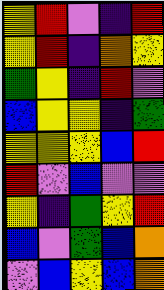[["yellow", "red", "violet", "indigo", "red"], ["yellow", "red", "indigo", "orange", "yellow"], ["green", "yellow", "indigo", "red", "violet"], ["blue", "yellow", "yellow", "indigo", "green"], ["yellow", "yellow", "yellow", "blue", "red"], ["red", "violet", "blue", "violet", "violet"], ["yellow", "indigo", "green", "yellow", "red"], ["blue", "violet", "green", "blue", "orange"], ["violet", "blue", "yellow", "blue", "orange"]]